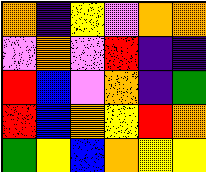[["orange", "indigo", "yellow", "violet", "orange", "orange"], ["violet", "orange", "violet", "red", "indigo", "indigo"], ["red", "blue", "violet", "orange", "indigo", "green"], ["red", "blue", "orange", "yellow", "red", "orange"], ["green", "yellow", "blue", "orange", "yellow", "yellow"]]